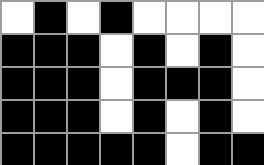[["white", "black", "white", "black", "white", "white", "white", "white"], ["black", "black", "black", "white", "black", "white", "black", "white"], ["black", "black", "black", "white", "black", "black", "black", "white"], ["black", "black", "black", "white", "black", "white", "black", "white"], ["black", "black", "black", "black", "black", "white", "black", "black"]]